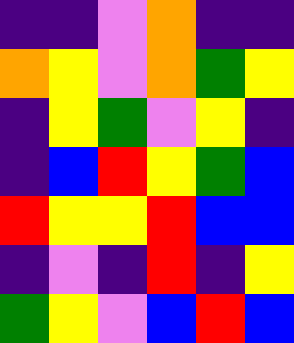[["indigo", "indigo", "violet", "orange", "indigo", "indigo"], ["orange", "yellow", "violet", "orange", "green", "yellow"], ["indigo", "yellow", "green", "violet", "yellow", "indigo"], ["indigo", "blue", "red", "yellow", "green", "blue"], ["red", "yellow", "yellow", "red", "blue", "blue"], ["indigo", "violet", "indigo", "red", "indigo", "yellow"], ["green", "yellow", "violet", "blue", "red", "blue"]]